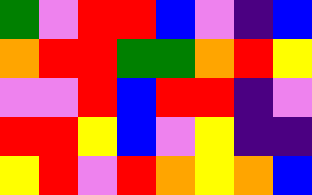[["green", "violet", "red", "red", "blue", "violet", "indigo", "blue"], ["orange", "red", "red", "green", "green", "orange", "red", "yellow"], ["violet", "violet", "red", "blue", "red", "red", "indigo", "violet"], ["red", "red", "yellow", "blue", "violet", "yellow", "indigo", "indigo"], ["yellow", "red", "violet", "red", "orange", "yellow", "orange", "blue"]]